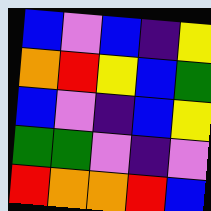[["blue", "violet", "blue", "indigo", "yellow"], ["orange", "red", "yellow", "blue", "green"], ["blue", "violet", "indigo", "blue", "yellow"], ["green", "green", "violet", "indigo", "violet"], ["red", "orange", "orange", "red", "blue"]]